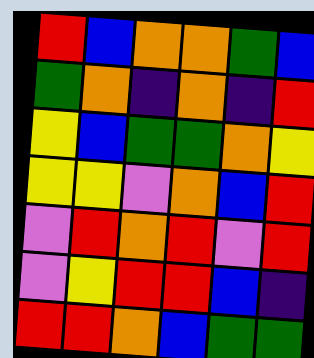[["red", "blue", "orange", "orange", "green", "blue"], ["green", "orange", "indigo", "orange", "indigo", "red"], ["yellow", "blue", "green", "green", "orange", "yellow"], ["yellow", "yellow", "violet", "orange", "blue", "red"], ["violet", "red", "orange", "red", "violet", "red"], ["violet", "yellow", "red", "red", "blue", "indigo"], ["red", "red", "orange", "blue", "green", "green"]]